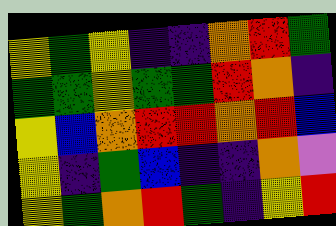[["yellow", "green", "yellow", "indigo", "indigo", "orange", "red", "green"], ["green", "green", "yellow", "green", "green", "red", "orange", "indigo"], ["yellow", "blue", "orange", "red", "red", "orange", "red", "blue"], ["yellow", "indigo", "green", "blue", "indigo", "indigo", "orange", "violet"], ["yellow", "green", "orange", "red", "green", "indigo", "yellow", "red"]]